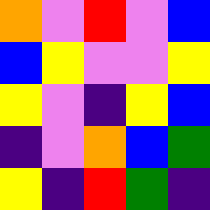[["orange", "violet", "red", "violet", "blue"], ["blue", "yellow", "violet", "violet", "yellow"], ["yellow", "violet", "indigo", "yellow", "blue"], ["indigo", "violet", "orange", "blue", "green"], ["yellow", "indigo", "red", "green", "indigo"]]